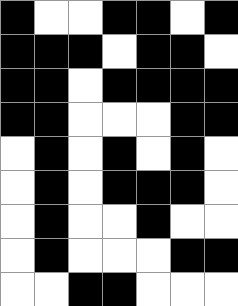[["black", "white", "white", "black", "black", "white", "black"], ["black", "black", "black", "white", "black", "black", "white"], ["black", "black", "white", "black", "black", "black", "black"], ["black", "black", "white", "white", "white", "black", "black"], ["white", "black", "white", "black", "white", "black", "white"], ["white", "black", "white", "black", "black", "black", "white"], ["white", "black", "white", "white", "black", "white", "white"], ["white", "black", "white", "white", "white", "black", "black"], ["white", "white", "black", "black", "white", "white", "white"]]